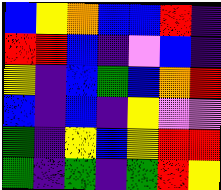[["blue", "yellow", "orange", "blue", "blue", "red", "indigo"], ["red", "red", "blue", "indigo", "violet", "blue", "indigo"], ["yellow", "indigo", "blue", "green", "blue", "orange", "red"], ["blue", "indigo", "blue", "indigo", "yellow", "violet", "violet"], ["green", "indigo", "yellow", "blue", "yellow", "red", "red"], ["green", "indigo", "green", "indigo", "green", "red", "yellow"]]